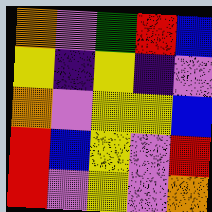[["orange", "violet", "green", "red", "blue"], ["yellow", "indigo", "yellow", "indigo", "violet"], ["orange", "violet", "yellow", "yellow", "blue"], ["red", "blue", "yellow", "violet", "red"], ["red", "violet", "yellow", "violet", "orange"]]